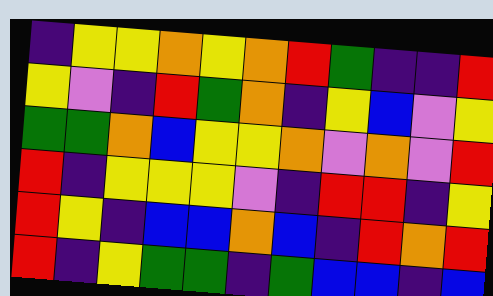[["indigo", "yellow", "yellow", "orange", "yellow", "orange", "red", "green", "indigo", "indigo", "red"], ["yellow", "violet", "indigo", "red", "green", "orange", "indigo", "yellow", "blue", "violet", "yellow"], ["green", "green", "orange", "blue", "yellow", "yellow", "orange", "violet", "orange", "violet", "red"], ["red", "indigo", "yellow", "yellow", "yellow", "violet", "indigo", "red", "red", "indigo", "yellow"], ["red", "yellow", "indigo", "blue", "blue", "orange", "blue", "indigo", "red", "orange", "red"], ["red", "indigo", "yellow", "green", "green", "indigo", "green", "blue", "blue", "indigo", "blue"]]